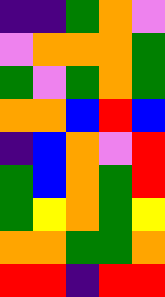[["indigo", "indigo", "green", "orange", "violet"], ["violet", "orange", "orange", "orange", "green"], ["green", "violet", "green", "orange", "green"], ["orange", "orange", "blue", "red", "blue"], ["indigo", "blue", "orange", "violet", "red"], ["green", "blue", "orange", "green", "red"], ["green", "yellow", "orange", "green", "yellow"], ["orange", "orange", "green", "green", "orange"], ["red", "red", "indigo", "red", "red"]]